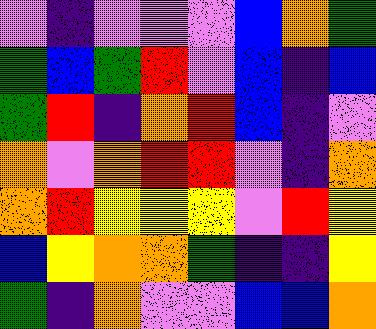[["violet", "indigo", "violet", "violet", "violet", "blue", "orange", "green"], ["green", "blue", "green", "red", "violet", "blue", "indigo", "blue"], ["green", "red", "indigo", "orange", "red", "blue", "indigo", "violet"], ["orange", "violet", "orange", "red", "red", "violet", "indigo", "orange"], ["orange", "red", "yellow", "yellow", "yellow", "violet", "red", "yellow"], ["blue", "yellow", "orange", "orange", "green", "indigo", "indigo", "yellow"], ["green", "indigo", "orange", "violet", "violet", "blue", "blue", "orange"]]